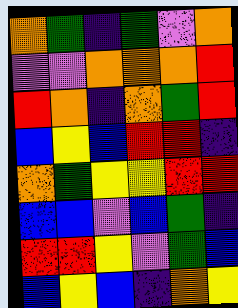[["orange", "green", "indigo", "green", "violet", "orange"], ["violet", "violet", "orange", "orange", "orange", "red"], ["red", "orange", "indigo", "orange", "green", "red"], ["blue", "yellow", "blue", "red", "red", "indigo"], ["orange", "green", "yellow", "yellow", "red", "red"], ["blue", "blue", "violet", "blue", "green", "indigo"], ["red", "red", "yellow", "violet", "green", "blue"], ["blue", "yellow", "blue", "indigo", "orange", "yellow"]]